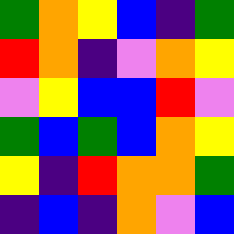[["green", "orange", "yellow", "blue", "indigo", "green"], ["red", "orange", "indigo", "violet", "orange", "yellow"], ["violet", "yellow", "blue", "blue", "red", "violet"], ["green", "blue", "green", "blue", "orange", "yellow"], ["yellow", "indigo", "red", "orange", "orange", "green"], ["indigo", "blue", "indigo", "orange", "violet", "blue"]]